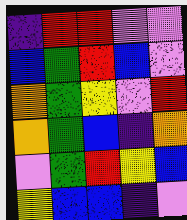[["indigo", "red", "red", "violet", "violet"], ["blue", "green", "red", "blue", "violet"], ["orange", "green", "yellow", "violet", "red"], ["orange", "green", "blue", "indigo", "orange"], ["violet", "green", "red", "yellow", "blue"], ["yellow", "blue", "blue", "indigo", "violet"]]